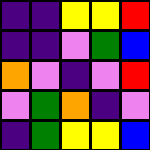[["indigo", "indigo", "yellow", "yellow", "red"], ["indigo", "indigo", "violet", "green", "blue"], ["orange", "violet", "indigo", "violet", "red"], ["violet", "green", "orange", "indigo", "violet"], ["indigo", "green", "yellow", "yellow", "blue"]]